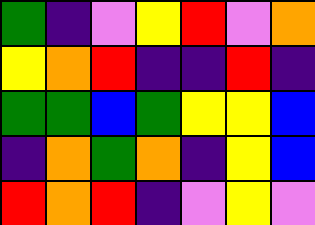[["green", "indigo", "violet", "yellow", "red", "violet", "orange"], ["yellow", "orange", "red", "indigo", "indigo", "red", "indigo"], ["green", "green", "blue", "green", "yellow", "yellow", "blue"], ["indigo", "orange", "green", "orange", "indigo", "yellow", "blue"], ["red", "orange", "red", "indigo", "violet", "yellow", "violet"]]